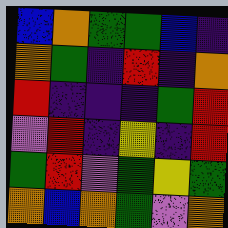[["blue", "orange", "green", "green", "blue", "indigo"], ["orange", "green", "indigo", "red", "indigo", "orange"], ["red", "indigo", "indigo", "indigo", "green", "red"], ["violet", "red", "indigo", "yellow", "indigo", "red"], ["green", "red", "violet", "green", "yellow", "green"], ["orange", "blue", "orange", "green", "violet", "orange"]]